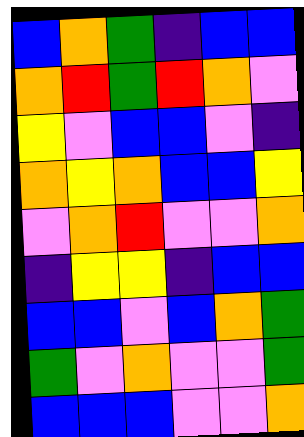[["blue", "orange", "green", "indigo", "blue", "blue"], ["orange", "red", "green", "red", "orange", "violet"], ["yellow", "violet", "blue", "blue", "violet", "indigo"], ["orange", "yellow", "orange", "blue", "blue", "yellow"], ["violet", "orange", "red", "violet", "violet", "orange"], ["indigo", "yellow", "yellow", "indigo", "blue", "blue"], ["blue", "blue", "violet", "blue", "orange", "green"], ["green", "violet", "orange", "violet", "violet", "green"], ["blue", "blue", "blue", "violet", "violet", "orange"]]